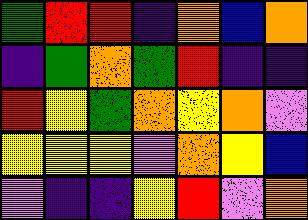[["green", "red", "red", "indigo", "orange", "blue", "orange"], ["indigo", "green", "orange", "green", "red", "indigo", "indigo"], ["red", "yellow", "green", "orange", "yellow", "orange", "violet"], ["yellow", "yellow", "yellow", "violet", "orange", "yellow", "blue"], ["violet", "indigo", "indigo", "yellow", "red", "violet", "orange"]]